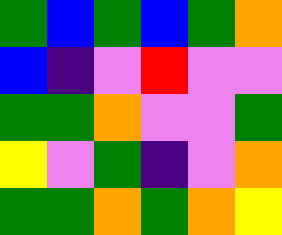[["green", "blue", "green", "blue", "green", "orange"], ["blue", "indigo", "violet", "red", "violet", "violet"], ["green", "green", "orange", "violet", "violet", "green"], ["yellow", "violet", "green", "indigo", "violet", "orange"], ["green", "green", "orange", "green", "orange", "yellow"]]